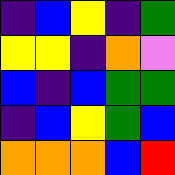[["indigo", "blue", "yellow", "indigo", "green"], ["yellow", "yellow", "indigo", "orange", "violet"], ["blue", "indigo", "blue", "green", "green"], ["indigo", "blue", "yellow", "green", "blue"], ["orange", "orange", "orange", "blue", "red"]]